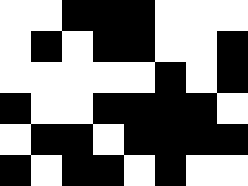[["white", "white", "black", "black", "black", "white", "white", "white"], ["white", "black", "white", "black", "black", "white", "white", "black"], ["white", "white", "white", "white", "white", "black", "white", "black"], ["black", "white", "white", "black", "black", "black", "black", "white"], ["white", "black", "black", "white", "black", "black", "black", "black"], ["black", "white", "black", "black", "white", "black", "white", "white"]]